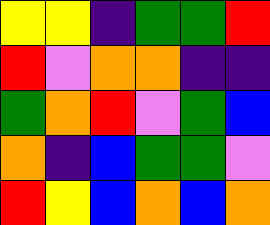[["yellow", "yellow", "indigo", "green", "green", "red"], ["red", "violet", "orange", "orange", "indigo", "indigo"], ["green", "orange", "red", "violet", "green", "blue"], ["orange", "indigo", "blue", "green", "green", "violet"], ["red", "yellow", "blue", "orange", "blue", "orange"]]